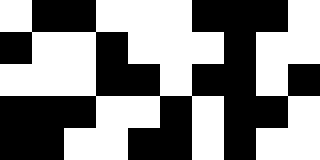[["white", "black", "black", "white", "white", "white", "black", "black", "black", "white"], ["black", "white", "white", "black", "white", "white", "white", "black", "white", "white"], ["white", "white", "white", "black", "black", "white", "black", "black", "white", "black"], ["black", "black", "black", "white", "white", "black", "white", "black", "black", "white"], ["black", "black", "white", "white", "black", "black", "white", "black", "white", "white"]]